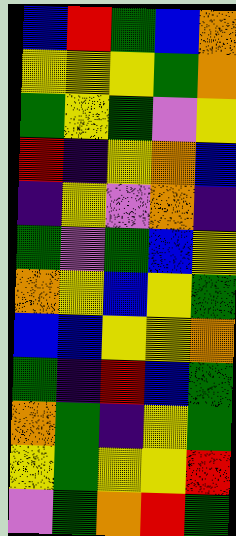[["blue", "red", "green", "blue", "orange"], ["yellow", "yellow", "yellow", "green", "orange"], ["green", "yellow", "green", "violet", "yellow"], ["red", "indigo", "yellow", "orange", "blue"], ["indigo", "yellow", "violet", "orange", "indigo"], ["green", "violet", "green", "blue", "yellow"], ["orange", "yellow", "blue", "yellow", "green"], ["blue", "blue", "yellow", "yellow", "orange"], ["green", "indigo", "red", "blue", "green"], ["orange", "green", "indigo", "yellow", "green"], ["yellow", "green", "yellow", "yellow", "red"], ["violet", "green", "orange", "red", "green"]]